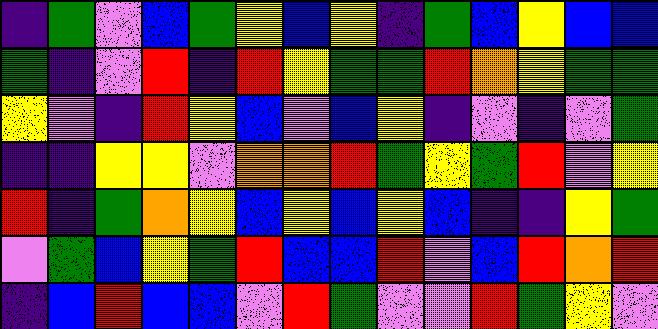[["indigo", "green", "violet", "blue", "green", "yellow", "blue", "yellow", "indigo", "green", "blue", "yellow", "blue", "blue"], ["green", "indigo", "violet", "red", "indigo", "red", "yellow", "green", "green", "red", "orange", "yellow", "green", "green"], ["yellow", "violet", "indigo", "red", "yellow", "blue", "violet", "blue", "yellow", "indigo", "violet", "indigo", "violet", "green"], ["indigo", "indigo", "yellow", "yellow", "violet", "orange", "orange", "red", "green", "yellow", "green", "red", "violet", "yellow"], ["red", "indigo", "green", "orange", "yellow", "blue", "yellow", "blue", "yellow", "blue", "indigo", "indigo", "yellow", "green"], ["violet", "green", "blue", "yellow", "green", "red", "blue", "blue", "red", "violet", "blue", "red", "orange", "red"], ["indigo", "blue", "red", "blue", "blue", "violet", "red", "green", "violet", "violet", "red", "green", "yellow", "violet"]]